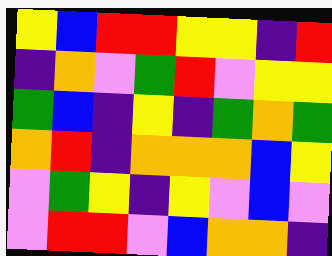[["yellow", "blue", "red", "red", "yellow", "yellow", "indigo", "red"], ["indigo", "orange", "violet", "green", "red", "violet", "yellow", "yellow"], ["green", "blue", "indigo", "yellow", "indigo", "green", "orange", "green"], ["orange", "red", "indigo", "orange", "orange", "orange", "blue", "yellow"], ["violet", "green", "yellow", "indigo", "yellow", "violet", "blue", "violet"], ["violet", "red", "red", "violet", "blue", "orange", "orange", "indigo"]]